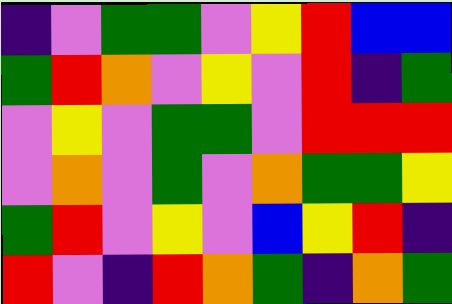[["indigo", "violet", "green", "green", "violet", "yellow", "red", "blue", "blue"], ["green", "red", "orange", "violet", "yellow", "violet", "red", "indigo", "green"], ["violet", "yellow", "violet", "green", "green", "violet", "red", "red", "red"], ["violet", "orange", "violet", "green", "violet", "orange", "green", "green", "yellow"], ["green", "red", "violet", "yellow", "violet", "blue", "yellow", "red", "indigo"], ["red", "violet", "indigo", "red", "orange", "green", "indigo", "orange", "green"]]